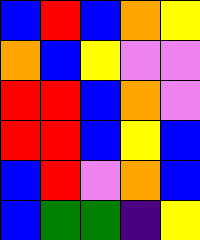[["blue", "red", "blue", "orange", "yellow"], ["orange", "blue", "yellow", "violet", "violet"], ["red", "red", "blue", "orange", "violet"], ["red", "red", "blue", "yellow", "blue"], ["blue", "red", "violet", "orange", "blue"], ["blue", "green", "green", "indigo", "yellow"]]